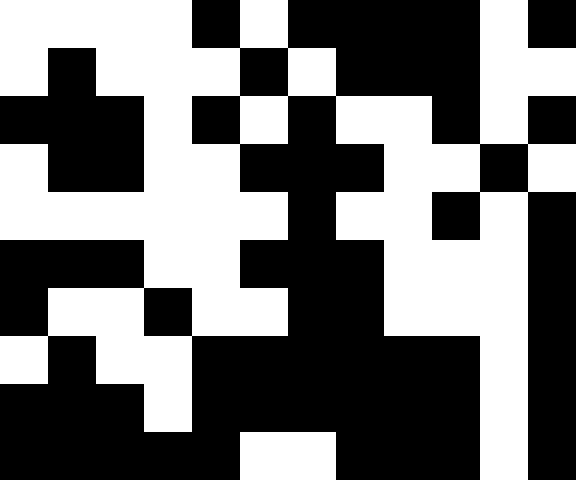[["white", "white", "white", "white", "black", "white", "black", "black", "black", "black", "white", "black"], ["white", "black", "white", "white", "white", "black", "white", "black", "black", "black", "white", "white"], ["black", "black", "black", "white", "black", "white", "black", "white", "white", "black", "white", "black"], ["white", "black", "black", "white", "white", "black", "black", "black", "white", "white", "black", "white"], ["white", "white", "white", "white", "white", "white", "black", "white", "white", "black", "white", "black"], ["black", "black", "black", "white", "white", "black", "black", "black", "white", "white", "white", "black"], ["black", "white", "white", "black", "white", "white", "black", "black", "white", "white", "white", "black"], ["white", "black", "white", "white", "black", "black", "black", "black", "black", "black", "white", "black"], ["black", "black", "black", "white", "black", "black", "black", "black", "black", "black", "white", "black"], ["black", "black", "black", "black", "black", "white", "white", "black", "black", "black", "white", "black"]]